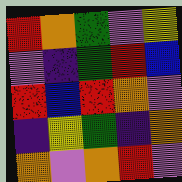[["red", "orange", "green", "violet", "yellow"], ["violet", "indigo", "green", "red", "blue"], ["red", "blue", "red", "orange", "violet"], ["indigo", "yellow", "green", "indigo", "orange"], ["orange", "violet", "orange", "red", "violet"]]